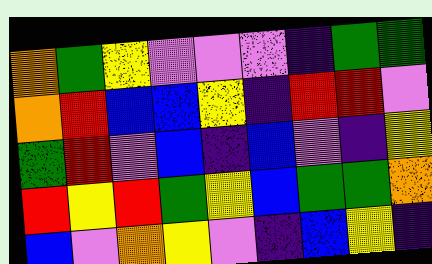[["orange", "green", "yellow", "violet", "violet", "violet", "indigo", "green", "green"], ["orange", "red", "blue", "blue", "yellow", "indigo", "red", "red", "violet"], ["green", "red", "violet", "blue", "indigo", "blue", "violet", "indigo", "yellow"], ["red", "yellow", "red", "green", "yellow", "blue", "green", "green", "orange"], ["blue", "violet", "orange", "yellow", "violet", "indigo", "blue", "yellow", "indigo"]]